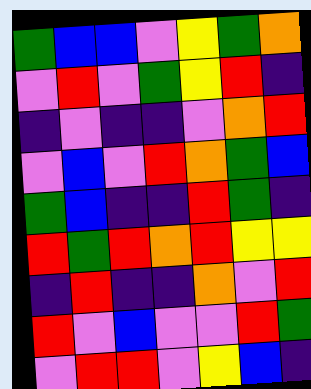[["green", "blue", "blue", "violet", "yellow", "green", "orange"], ["violet", "red", "violet", "green", "yellow", "red", "indigo"], ["indigo", "violet", "indigo", "indigo", "violet", "orange", "red"], ["violet", "blue", "violet", "red", "orange", "green", "blue"], ["green", "blue", "indigo", "indigo", "red", "green", "indigo"], ["red", "green", "red", "orange", "red", "yellow", "yellow"], ["indigo", "red", "indigo", "indigo", "orange", "violet", "red"], ["red", "violet", "blue", "violet", "violet", "red", "green"], ["violet", "red", "red", "violet", "yellow", "blue", "indigo"]]